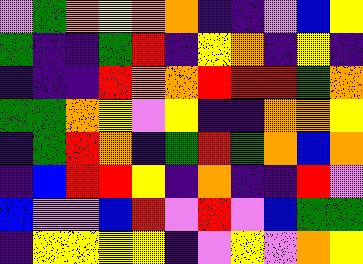[["violet", "green", "orange", "yellow", "orange", "orange", "indigo", "indigo", "violet", "blue", "yellow"], ["green", "indigo", "indigo", "green", "red", "indigo", "yellow", "orange", "indigo", "yellow", "indigo"], ["indigo", "indigo", "indigo", "red", "orange", "orange", "red", "red", "red", "green", "orange"], ["green", "green", "orange", "yellow", "violet", "yellow", "indigo", "indigo", "orange", "orange", "yellow"], ["indigo", "green", "red", "orange", "indigo", "green", "red", "green", "orange", "blue", "orange"], ["indigo", "blue", "red", "red", "yellow", "indigo", "orange", "indigo", "indigo", "red", "violet"], ["blue", "violet", "violet", "blue", "red", "violet", "red", "violet", "blue", "green", "green"], ["indigo", "yellow", "yellow", "yellow", "yellow", "indigo", "violet", "yellow", "violet", "orange", "yellow"]]